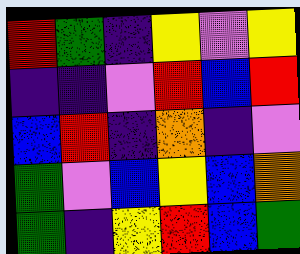[["red", "green", "indigo", "yellow", "violet", "yellow"], ["indigo", "indigo", "violet", "red", "blue", "red"], ["blue", "red", "indigo", "orange", "indigo", "violet"], ["green", "violet", "blue", "yellow", "blue", "orange"], ["green", "indigo", "yellow", "red", "blue", "green"]]